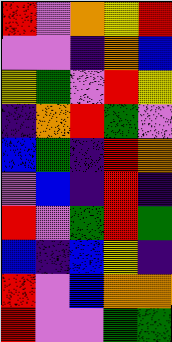[["red", "violet", "orange", "yellow", "red"], ["violet", "violet", "indigo", "orange", "blue"], ["yellow", "green", "violet", "red", "yellow"], ["indigo", "orange", "red", "green", "violet"], ["blue", "green", "indigo", "red", "orange"], ["violet", "blue", "indigo", "red", "indigo"], ["red", "violet", "green", "red", "green"], ["blue", "indigo", "blue", "yellow", "indigo"], ["red", "violet", "blue", "orange", "orange"], ["red", "violet", "violet", "green", "green"]]